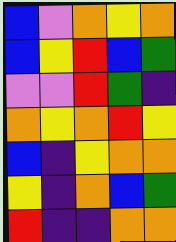[["blue", "violet", "orange", "yellow", "orange"], ["blue", "yellow", "red", "blue", "green"], ["violet", "violet", "red", "green", "indigo"], ["orange", "yellow", "orange", "red", "yellow"], ["blue", "indigo", "yellow", "orange", "orange"], ["yellow", "indigo", "orange", "blue", "green"], ["red", "indigo", "indigo", "orange", "orange"]]